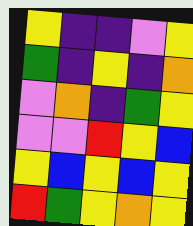[["yellow", "indigo", "indigo", "violet", "yellow"], ["green", "indigo", "yellow", "indigo", "orange"], ["violet", "orange", "indigo", "green", "yellow"], ["violet", "violet", "red", "yellow", "blue"], ["yellow", "blue", "yellow", "blue", "yellow"], ["red", "green", "yellow", "orange", "yellow"]]